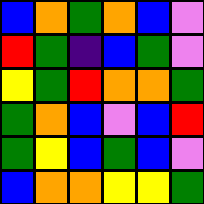[["blue", "orange", "green", "orange", "blue", "violet"], ["red", "green", "indigo", "blue", "green", "violet"], ["yellow", "green", "red", "orange", "orange", "green"], ["green", "orange", "blue", "violet", "blue", "red"], ["green", "yellow", "blue", "green", "blue", "violet"], ["blue", "orange", "orange", "yellow", "yellow", "green"]]